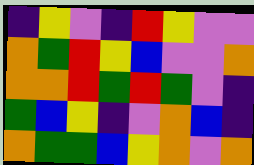[["indigo", "yellow", "violet", "indigo", "red", "yellow", "violet", "violet"], ["orange", "green", "red", "yellow", "blue", "violet", "violet", "orange"], ["orange", "orange", "red", "green", "red", "green", "violet", "indigo"], ["green", "blue", "yellow", "indigo", "violet", "orange", "blue", "indigo"], ["orange", "green", "green", "blue", "yellow", "orange", "violet", "orange"]]